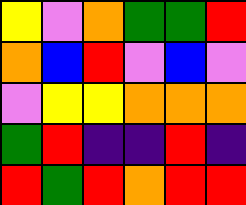[["yellow", "violet", "orange", "green", "green", "red"], ["orange", "blue", "red", "violet", "blue", "violet"], ["violet", "yellow", "yellow", "orange", "orange", "orange"], ["green", "red", "indigo", "indigo", "red", "indigo"], ["red", "green", "red", "orange", "red", "red"]]